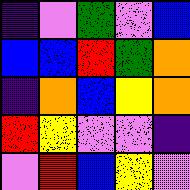[["indigo", "violet", "green", "violet", "blue"], ["blue", "blue", "red", "green", "orange"], ["indigo", "orange", "blue", "yellow", "orange"], ["red", "yellow", "violet", "violet", "indigo"], ["violet", "red", "blue", "yellow", "violet"]]